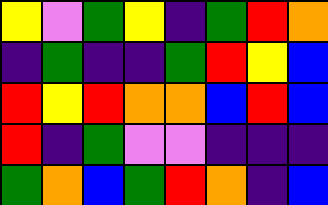[["yellow", "violet", "green", "yellow", "indigo", "green", "red", "orange"], ["indigo", "green", "indigo", "indigo", "green", "red", "yellow", "blue"], ["red", "yellow", "red", "orange", "orange", "blue", "red", "blue"], ["red", "indigo", "green", "violet", "violet", "indigo", "indigo", "indigo"], ["green", "orange", "blue", "green", "red", "orange", "indigo", "blue"]]